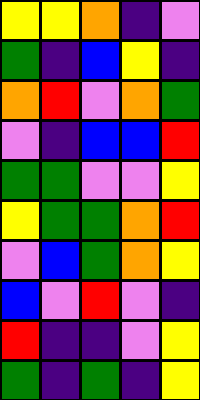[["yellow", "yellow", "orange", "indigo", "violet"], ["green", "indigo", "blue", "yellow", "indigo"], ["orange", "red", "violet", "orange", "green"], ["violet", "indigo", "blue", "blue", "red"], ["green", "green", "violet", "violet", "yellow"], ["yellow", "green", "green", "orange", "red"], ["violet", "blue", "green", "orange", "yellow"], ["blue", "violet", "red", "violet", "indigo"], ["red", "indigo", "indigo", "violet", "yellow"], ["green", "indigo", "green", "indigo", "yellow"]]